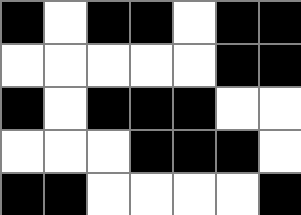[["black", "white", "black", "black", "white", "black", "black"], ["white", "white", "white", "white", "white", "black", "black"], ["black", "white", "black", "black", "black", "white", "white"], ["white", "white", "white", "black", "black", "black", "white"], ["black", "black", "white", "white", "white", "white", "black"]]